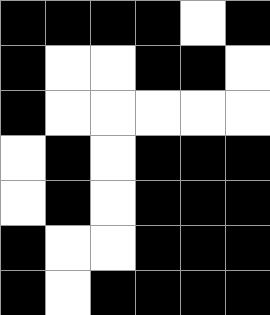[["black", "black", "black", "black", "white", "black"], ["black", "white", "white", "black", "black", "white"], ["black", "white", "white", "white", "white", "white"], ["white", "black", "white", "black", "black", "black"], ["white", "black", "white", "black", "black", "black"], ["black", "white", "white", "black", "black", "black"], ["black", "white", "black", "black", "black", "black"]]